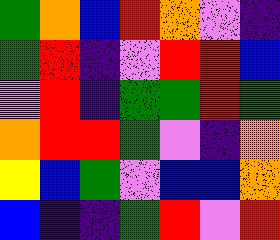[["green", "orange", "blue", "red", "orange", "violet", "indigo"], ["green", "red", "indigo", "violet", "red", "red", "blue"], ["violet", "red", "indigo", "green", "green", "red", "green"], ["orange", "red", "red", "green", "violet", "indigo", "orange"], ["yellow", "blue", "green", "violet", "blue", "blue", "orange"], ["blue", "indigo", "indigo", "green", "red", "violet", "red"]]